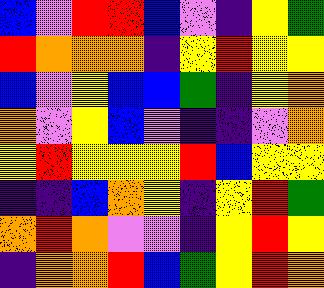[["blue", "violet", "red", "red", "blue", "violet", "indigo", "yellow", "green"], ["red", "orange", "orange", "orange", "indigo", "yellow", "red", "yellow", "yellow"], ["blue", "violet", "yellow", "blue", "blue", "green", "indigo", "yellow", "orange"], ["orange", "violet", "yellow", "blue", "violet", "indigo", "indigo", "violet", "orange"], ["yellow", "red", "yellow", "yellow", "yellow", "red", "blue", "yellow", "yellow"], ["indigo", "indigo", "blue", "orange", "yellow", "indigo", "yellow", "red", "green"], ["orange", "red", "orange", "violet", "violet", "indigo", "yellow", "red", "yellow"], ["indigo", "orange", "orange", "red", "blue", "green", "yellow", "red", "orange"]]